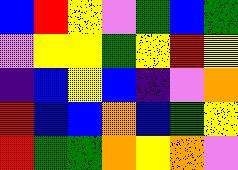[["blue", "red", "yellow", "violet", "green", "blue", "green"], ["violet", "yellow", "yellow", "green", "yellow", "red", "yellow"], ["indigo", "blue", "yellow", "blue", "indigo", "violet", "orange"], ["red", "blue", "blue", "orange", "blue", "green", "yellow"], ["red", "green", "green", "orange", "yellow", "orange", "violet"]]